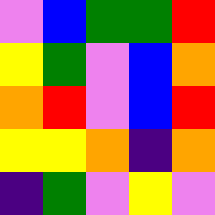[["violet", "blue", "green", "green", "red"], ["yellow", "green", "violet", "blue", "orange"], ["orange", "red", "violet", "blue", "red"], ["yellow", "yellow", "orange", "indigo", "orange"], ["indigo", "green", "violet", "yellow", "violet"]]